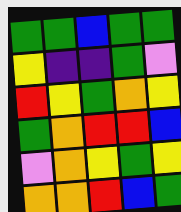[["green", "green", "blue", "green", "green"], ["yellow", "indigo", "indigo", "green", "violet"], ["red", "yellow", "green", "orange", "yellow"], ["green", "orange", "red", "red", "blue"], ["violet", "orange", "yellow", "green", "yellow"], ["orange", "orange", "red", "blue", "green"]]